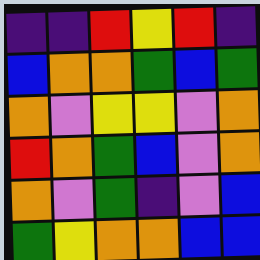[["indigo", "indigo", "red", "yellow", "red", "indigo"], ["blue", "orange", "orange", "green", "blue", "green"], ["orange", "violet", "yellow", "yellow", "violet", "orange"], ["red", "orange", "green", "blue", "violet", "orange"], ["orange", "violet", "green", "indigo", "violet", "blue"], ["green", "yellow", "orange", "orange", "blue", "blue"]]